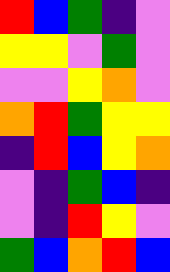[["red", "blue", "green", "indigo", "violet"], ["yellow", "yellow", "violet", "green", "violet"], ["violet", "violet", "yellow", "orange", "violet"], ["orange", "red", "green", "yellow", "yellow"], ["indigo", "red", "blue", "yellow", "orange"], ["violet", "indigo", "green", "blue", "indigo"], ["violet", "indigo", "red", "yellow", "violet"], ["green", "blue", "orange", "red", "blue"]]